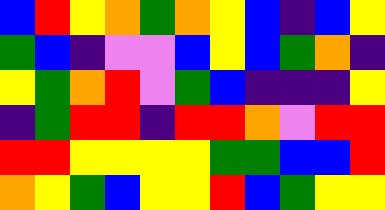[["blue", "red", "yellow", "orange", "green", "orange", "yellow", "blue", "indigo", "blue", "yellow"], ["green", "blue", "indigo", "violet", "violet", "blue", "yellow", "blue", "green", "orange", "indigo"], ["yellow", "green", "orange", "red", "violet", "green", "blue", "indigo", "indigo", "indigo", "yellow"], ["indigo", "green", "red", "red", "indigo", "red", "red", "orange", "violet", "red", "red"], ["red", "red", "yellow", "yellow", "yellow", "yellow", "green", "green", "blue", "blue", "red"], ["orange", "yellow", "green", "blue", "yellow", "yellow", "red", "blue", "green", "yellow", "yellow"]]